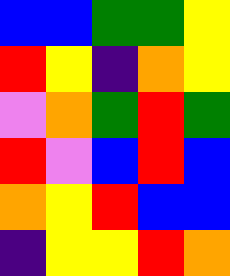[["blue", "blue", "green", "green", "yellow"], ["red", "yellow", "indigo", "orange", "yellow"], ["violet", "orange", "green", "red", "green"], ["red", "violet", "blue", "red", "blue"], ["orange", "yellow", "red", "blue", "blue"], ["indigo", "yellow", "yellow", "red", "orange"]]